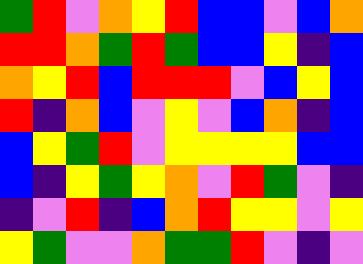[["green", "red", "violet", "orange", "yellow", "red", "blue", "blue", "violet", "blue", "orange"], ["red", "red", "orange", "green", "red", "green", "blue", "blue", "yellow", "indigo", "blue"], ["orange", "yellow", "red", "blue", "red", "red", "red", "violet", "blue", "yellow", "blue"], ["red", "indigo", "orange", "blue", "violet", "yellow", "violet", "blue", "orange", "indigo", "blue"], ["blue", "yellow", "green", "red", "violet", "yellow", "yellow", "yellow", "yellow", "blue", "blue"], ["blue", "indigo", "yellow", "green", "yellow", "orange", "violet", "red", "green", "violet", "indigo"], ["indigo", "violet", "red", "indigo", "blue", "orange", "red", "yellow", "yellow", "violet", "yellow"], ["yellow", "green", "violet", "violet", "orange", "green", "green", "red", "violet", "indigo", "violet"]]